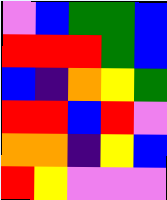[["violet", "blue", "green", "green", "blue"], ["red", "red", "red", "green", "blue"], ["blue", "indigo", "orange", "yellow", "green"], ["red", "red", "blue", "red", "violet"], ["orange", "orange", "indigo", "yellow", "blue"], ["red", "yellow", "violet", "violet", "violet"]]